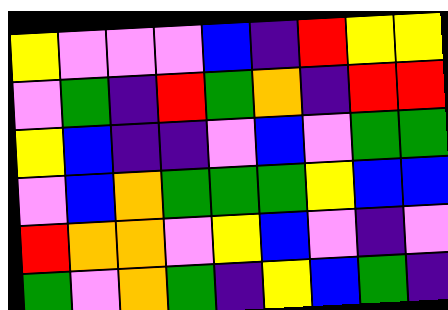[["yellow", "violet", "violet", "violet", "blue", "indigo", "red", "yellow", "yellow"], ["violet", "green", "indigo", "red", "green", "orange", "indigo", "red", "red"], ["yellow", "blue", "indigo", "indigo", "violet", "blue", "violet", "green", "green"], ["violet", "blue", "orange", "green", "green", "green", "yellow", "blue", "blue"], ["red", "orange", "orange", "violet", "yellow", "blue", "violet", "indigo", "violet"], ["green", "violet", "orange", "green", "indigo", "yellow", "blue", "green", "indigo"]]